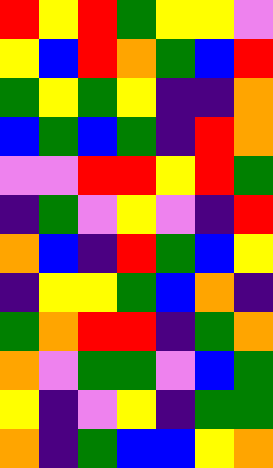[["red", "yellow", "red", "green", "yellow", "yellow", "violet"], ["yellow", "blue", "red", "orange", "green", "blue", "red"], ["green", "yellow", "green", "yellow", "indigo", "indigo", "orange"], ["blue", "green", "blue", "green", "indigo", "red", "orange"], ["violet", "violet", "red", "red", "yellow", "red", "green"], ["indigo", "green", "violet", "yellow", "violet", "indigo", "red"], ["orange", "blue", "indigo", "red", "green", "blue", "yellow"], ["indigo", "yellow", "yellow", "green", "blue", "orange", "indigo"], ["green", "orange", "red", "red", "indigo", "green", "orange"], ["orange", "violet", "green", "green", "violet", "blue", "green"], ["yellow", "indigo", "violet", "yellow", "indigo", "green", "green"], ["orange", "indigo", "green", "blue", "blue", "yellow", "orange"]]